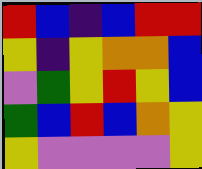[["red", "blue", "indigo", "blue", "red", "red"], ["yellow", "indigo", "yellow", "orange", "orange", "blue"], ["violet", "green", "yellow", "red", "yellow", "blue"], ["green", "blue", "red", "blue", "orange", "yellow"], ["yellow", "violet", "violet", "violet", "violet", "yellow"]]